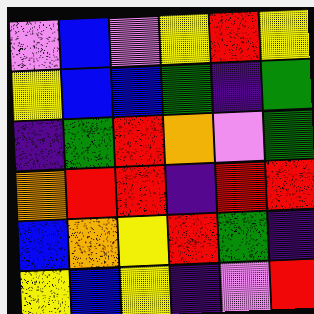[["violet", "blue", "violet", "yellow", "red", "yellow"], ["yellow", "blue", "blue", "green", "indigo", "green"], ["indigo", "green", "red", "orange", "violet", "green"], ["orange", "red", "red", "indigo", "red", "red"], ["blue", "orange", "yellow", "red", "green", "indigo"], ["yellow", "blue", "yellow", "indigo", "violet", "red"]]